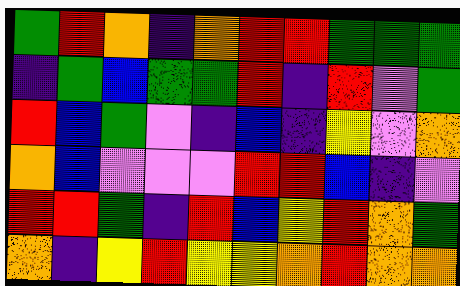[["green", "red", "orange", "indigo", "orange", "red", "red", "green", "green", "green"], ["indigo", "green", "blue", "green", "green", "red", "indigo", "red", "violet", "green"], ["red", "blue", "green", "violet", "indigo", "blue", "indigo", "yellow", "violet", "orange"], ["orange", "blue", "violet", "violet", "violet", "red", "red", "blue", "indigo", "violet"], ["red", "red", "green", "indigo", "red", "blue", "yellow", "red", "orange", "green"], ["orange", "indigo", "yellow", "red", "yellow", "yellow", "orange", "red", "orange", "orange"]]